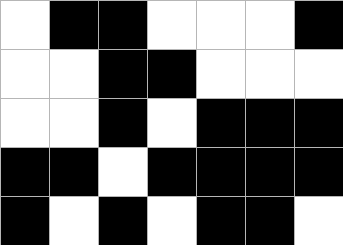[["white", "black", "black", "white", "white", "white", "black"], ["white", "white", "black", "black", "white", "white", "white"], ["white", "white", "black", "white", "black", "black", "black"], ["black", "black", "white", "black", "black", "black", "black"], ["black", "white", "black", "white", "black", "black", "white"]]